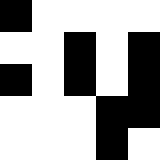[["black", "white", "white", "white", "white"], ["white", "white", "black", "white", "black"], ["black", "white", "black", "white", "black"], ["white", "white", "white", "black", "black"], ["white", "white", "white", "black", "white"]]